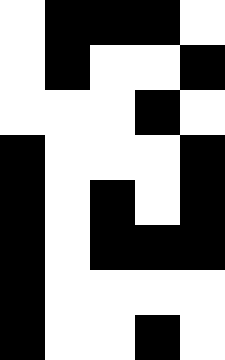[["white", "black", "black", "black", "white"], ["white", "black", "white", "white", "black"], ["white", "white", "white", "black", "white"], ["black", "white", "white", "white", "black"], ["black", "white", "black", "white", "black"], ["black", "white", "black", "black", "black"], ["black", "white", "white", "white", "white"], ["black", "white", "white", "black", "white"]]